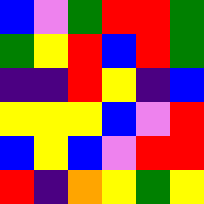[["blue", "violet", "green", "red", "red", "green"], ["green", "yellow", "red", "blue", "red", "green"], ["indigo", "indigo", "red", "yellow", "indigo", "blue"], ["yellow", "yellow", "yellow", "blue", "violet", "red"], ["blue", "yellow", "blue", "violet", "red", "red"], ["red", "indigo", "orange", "yellow", "green", "yellow"]]